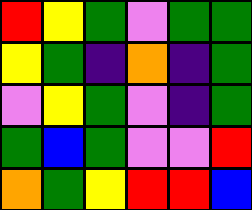[["red", "yellow", "green", "violet", "green", "green"], ["yellow", "green", "indigo", "orange", "indigo", "green"], ["violet", "yellow", "green", "violet", "indigo", "green"], ["green", "blue", "green", "violet", "violet", "red"], ["orange", "green", "yellow", "red", "red", "blue"]]